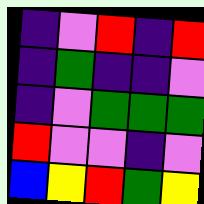[["indigo", "violet", "red", "indigo", "red"], ["indigo", "green", "indigo", "indigo", "violet"], ["indigo", "violet", "green", "green", "green"], ["red", "violet", "violet", "indigo", "violet"], ["blue", "yellow", "red", "green", "yellow"]]